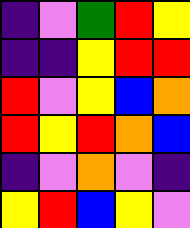[["indigo", "violet", "green", "red", "yellow"], ["indigo", "indigo", "yellow", "red", "red"], ["red", "violet", "yellow", "blue", "orange"], ["red", "yellow", "red", "orange", "blue"], ["indigo", "violet", "orange", "violet", "indigo"], ["yellow", "red", "blue", "yellow", "violet"]]